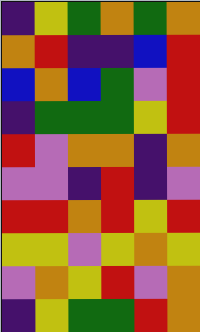[["indigo", "yellow", "green", "orange", "green", "orange"], ["orange", "red", "indigo", "indigo", "blue", "red"], ["blue", "orange", "blue", "green", "violet", "red"], ["indigo", "green", "green", "green", "yellow", "red"], ["red", "violet", "orange", "orange", "indigo", "orange"], ["violet", "violet", "indigo", "red", "indigo", "violet"], ["red", "red", "orange", "red", "yellow", "red"], ["yellow", "yellow", "violet", "yellow", "orange", "yellow"], ["violet", "orange", "yellow", "red", "violet", "orange"], ["indigo", "yellow", "green", "green", "red", "orange"]]